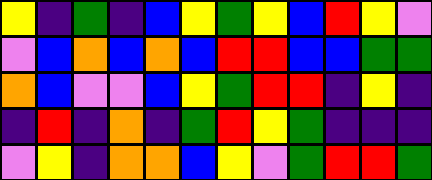[["yellow", "indigo", "green", "indigo", "blue", "yellow", "green", "yellow", "blue", "red", "yellow", "violet"], ["violet", "blue", "orange", "blue", "orange", "blue", "red", "red", "blue", "blue", "green", "green"], ["orange", "blue", "violet", "violet", "blue", "yellow", "green", "red", "red", "indigo", "yellow", "indigo"], ["indigo", "red", "indigo", "orange", "indigo", "green", "red", "yellow", "green", "indigo", "indigo", "indigo"], ["violet", "yellow", "indigo", "orange", "orange", "blue", "yellow", "violet", "green", "red", "red", "green"]]